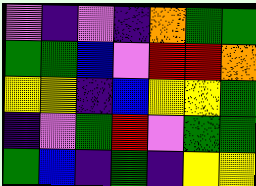[["violet", "indigo", "violet", "indigo", "orange", "green", "green"], ["green", "green", "blue", "violet", "red", "red", "orange"], ["yellow", "yellow", "indigo", "blue", "yellow", "yellow", "green"], ["indigo", "violet", "green", "red", "violet", "green", "green"], ["green", "blue", "indigo", "green", "indigo", "yellow", "yellow"]]